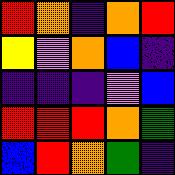[["red", "orange", "indigo", "orange", "red"], ["yellow", "violet", "orange", "blue", "indigo"], ["indigo", "indigo", "indigo", "violet", "blue"], ["red", "red", "red", "orange", "green"], ["blue", "red", "orange", "green", "indigo"]]